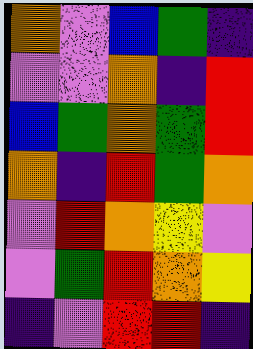[["orange", "violet", "blue", "green", "indigo"], ["violet", "violet", "orange", "indigo", "red"], ["blue", "green", "orange", "green", "red"], ["orange", "indigo", "red", "green", "orange"], ["violet", "red", "orange", "yellow", "violet"], ["violet", "green", "red", "orange", "yellow"], ["indigo", "violet", "red", "red", "indigo"]]